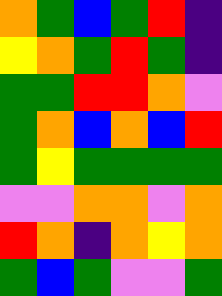[["orange", "green", "blue", "green", "red", "indigo"], ["yellow", "orange", "green", "red", "green", "indigo"], ["green", "green", "red", "red", "orange", "violet"], ["green", "orange", "blue", "orange", "blue", "red"], ["green", "yellow", "green", "green", "green", "green"], ["violet", "violet", "orange", "orange", "violet", "orange"], ["red", "orange", "indigo", "orange", "yellow", "orange"], ["green", "blue", "green", "violet", "violet", "green"]]